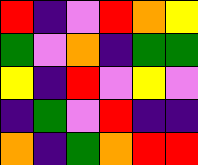[["red", "indigo", "violet", "red", "orange", "yellow"], ["green", "violet", "orange", "indigo", "green", "green"], ["yellow", "indigo", "red", "violet", "yellow", "violet"], ["indigo", "green", "violet", "red", "indigo", "indigo"], ["orange", "indigo", "green", "orange", "red", "red"]]